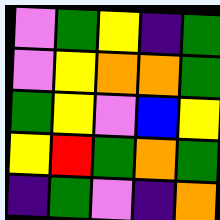[["violet", "green", "yellow", "indigo", "green"], ["violet", "yellow", "orange", "orange", "green"], ["green", "yellow", "violet", "blue", "yellow"], ["yellow", "red", "green", "orange", "green"], ["indigo", "green", "violet", "indigo", "orange"]]